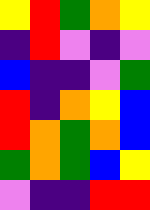[["yellow", "red", "green", "orange", "yellow"], ["indigo", "red", "violet", "indigo", "violet"], ["blue", "indigo", "indigo", "violet", "green"], ["red", "indigo", "orange", "yellow", "blue"], ["red", "orange", "green", "orange", "blue"], ["green", "orange", "green", "blue", "yellow"], ["violet", "indigo", "indigo", "red", "red"]]